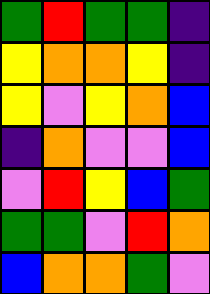[["green", "red", "green", "green", "indigo"], ["yellow", "orange", "orange", "yellow", "indigo"], ["yellow", "violet", "yellow", "orange", "blue"], ["indigo", "orange", "violet", "violet", "blue"], ["violet", "red", "yellow", "blue", "green"], ["green", "green", "violet", "red", "orange"], ["blue", "orange", "orange", "green", "violet"]]